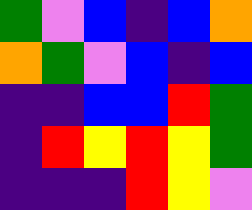[["green", "violet", "blue", "indigo", "blue", "orange"], ["orange", "green", "violet", "blue", "indigo", "blue"], ["indigo", "indigo", "blue", "blue", "red", "green"], ["indigo", "red", "yellow", "red", "yellow", "green"], ["indigo", "indigo", "indigo", "red", "yellow", "violet"]]